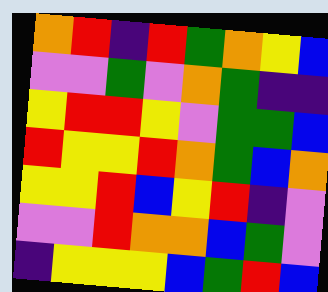[["orange", "red", "indigo", "red", "green", "orange", "yellow", "blue"], ["violet", "violet", "green", "violet", "orange", "green", "indigo", "indigo"], ["yellow", "red", "red", "yellow", "violet", "green", "green", "blue"], ["red", "yellow", "yellow", "red", "orange", "green", "blue", "orange"], ["yellow", "yellow", "red", "blue", "yellow", "red", "indigo", "violet"], ["violet", "violet", "red", "orange", "orange", "blue", "green", "violet"], ["indigo", "yellow", "yellow", "yellow", "blue", "green", "red", "blue"]]